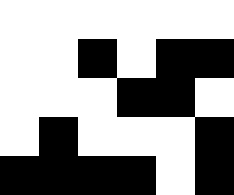[["white", "white", "white", "white", "white", "white"], ["white", "white", "black", "white", "black", "black"], ["white", "white", "white", "black", "black", "white"], ["white", "black", "white", "white", "white", "black"], ["black", "black", "black", "black", "white", "black"]]